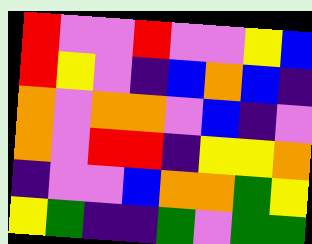[["red", "violet", "violet", "red", "violet", "violet", "yellow", "blue"], ["red", "yellow", "violet", "indigo", "blue", "orange", "blue", "indigo"], ["orange", "violet", "orange", "orange", "violet", "blue", "indigo", "violet"], ["orange", "violet", "red", "red", "indigo", "yellow", "yellow", "orange"], ["indigo", "violet", "violet", "blue", "orange", "orange", "green", "yellow"], ["yellow", "green", "indigo", "indigo", "green", "violet", "green", "green"]]